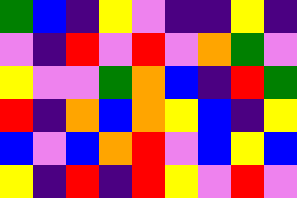[["green", "blue", "indigo", "yellow", "violet", "indigo", "indigo", "yellow", "indigo"], ["violet", "indigo", "red", "violet", "red", "violet", "orange", "green", "violet"], ["yellow", "violet", "violet", "green", "orange", "blue", "indigo", "red", "green"], ["red", "indigo", "orange", "blue", "orange", "yellow", "blue", "indigo", "yellow"], ["blue", "violet", "blue", "orange", "red", "violet", "blue", "yellow", "blue"], ["yellow", "indigo", "red", "indigo", "red", "yellow", "violet", "red", "violet"]]